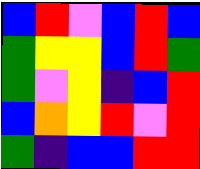[["blue", "red", "violet", "blue", "red", "blue"], ["green", "yellow", "yellow", "blue", "red", "green"], ["green", "violet", "yellow", "indigo", "blue", "red"], ["blue", "orange", "yellow", "red", "violet", "red"], ["green", "indigo", "blue", "blue", "red", "red"]]